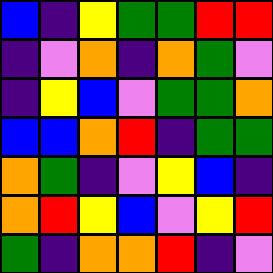[["blue", "indigo", "yellow", "green", "green", "red", "red"], ["indigo", "violet", "orange", "indigo", "orange", "green", "violet"], ["indigo", "yellow", "blue", "violet", "green", "green", "orange"], ["blue", "blue", "orange", "red", "indigo", "green", "green"], ["orange", "green", "indigo", "violet", "yellow", "blue", "indigo"], ["orange", "red", "yellow", "blue", "violet", "yellow", "red"], ["green", "indigo", "orange", "orange", "red", "indigo", "violet"]]